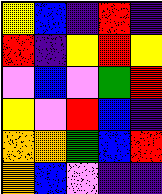[["yellow", "blue", "indigo", "red", "indigo"], ["red", "indigo", "yellow", "red", "yellow"], ["violet", "blue", "violet", "green", "red"], ["yellow", "violet", "red", "blue", "indigo"], ["orange", "orange", "green", "blue", "red"], ["orange", "blue", "violet", "indigo", "indigo"]]